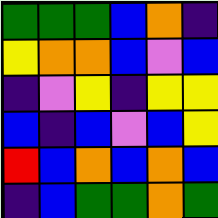[["green", "green", "green", "blue", "orange", "indigo"], ["yellow", "orange", "orange", "blue", "violet", "blue"], ["indigo", "violet", "yellow", "indigo", "yellow", "yellow"], ["blue", "indigo", "blue", "violet", "blue", "yellow"], ["red", "blue", "orange", "blue", "orange", "blue"], ["indigo", "blue", "green", "green", "orange", "green"]]